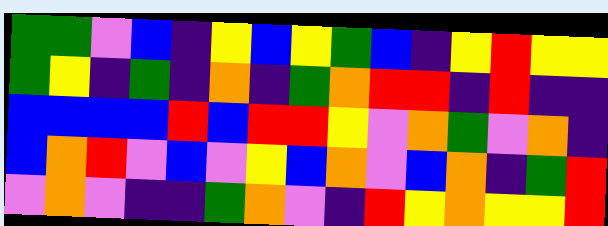[["green", "green", "violet", "blue", "indigo", "yellow", "blue", "yellow", "green", "blue", "indigo", "yellow", "red", "yellow", "yellow"], ["green", "yellow", "indigo", "green", "indigo", "orange", "indigo", "green", "orange", "red", "red", "indigo", "red", "indigo", "indigo"], ["blue", "blue", "blue", "blue", "red", "blue", "red", "red", "yellow", "violet", "orange", "green", "violet", "orange", "indigo"], ["blue", "orange", "red", "violet", "blue", "violet", "yellow", "blue", "orange", "violet", "blue", "orange", "indigo", "green", "red"], ["violet", "orange", "violet", "indigo", "indigo", "green", "orange", "violet", "indigo", "red", "yellow", "orange", "yellow", "yellow", "red"]]